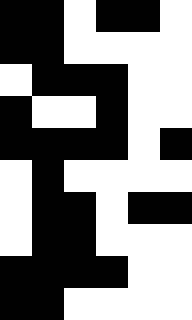[["black", "black", "white", "black", "black", "white"], ["black", "black", "white", "white", "white", "white"], ["white", "black", "black", "black", "white", "white"], ["black", "white", "white", "black", "white", "white"], ["black", "black", "black", "black", "white", "black"], ["white", "black", "white", "white", "white", "white"], ["white", "black", "black", "white", "black", "black"], ["white", "black", "black", "white", "white", "white"], ["black", "black", "black", "black", "white", "white"], ["black", "black", "white", "white", "white", "white"]]